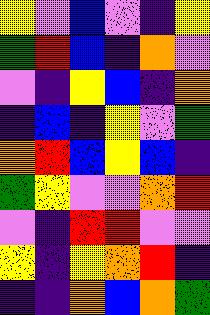[["yellow", "violet", "blue", "violet", "indigo", "yellow"], ["green", "red", "blue", "indigo", "orange", "violet"], ["violet", "indigo", "yellow", "blue", "indigo", "orange"], ["indigo", "blue", "indigo", "yellow", "violet", "green"], ["orange", "red", "blue", "yellow", "blue", "indigo"], ["green", "yellow", "violet", "violet", "orange", "red"], ["violet", "indigo", "red", "red", "violet", "violet"], ["yellow", "indigo", "yellow", "orange", "red", "indigo"], ["indigo", "indigo", "orange", "blue", "orange", "green"]]